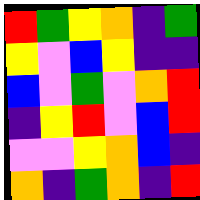[["red", "green", "yellow", "orange", "indigo", "green"], ["yellow", "violet", "blue", "yellow", "indigo", "indigo"], ["blue", "violet", "green", "violet", "orange", "red"], ["indigo", "yellow", "red", "violet", "blue", "red"], ["violet", "violet", "yellow", "orange", "blue", "indigo"], ["orange", "indigo", "green", "orange", "indigo", "red"]]